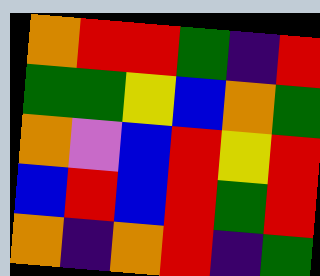[["orange", "red", "red", "green", "indigo", "red"], ["green", "green", "yellow", "blue", "orange", "green"], ["orange", "violet", "blue", "red", "yellow", "red"], ["blue", "red", "blue", "red", "green", "red"], ["orange", "indigo", "orange", "red", "indigo", "green"]]